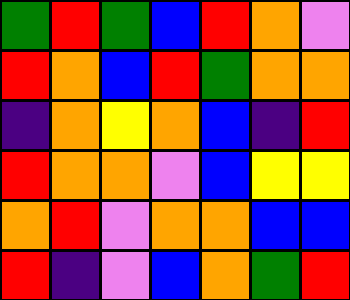[["green", "red", "green", "blue", "red", "orange", "violet"], ["red", "orange", "blue", "red", "green", "orange", "orange"], ["indigo", "orange", "yellow", "orange", "blue", "indigo", "red"], ["red", "orange", "orange", "violet", "blue", "yellow", "yellow"], ["orange", "red", "violet", "orange", "orange", "blue", "blue"], ["red", "indigo", "violet", "blue", "orange", "green", "red"]]